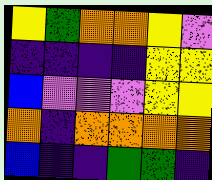[["yellow", "green", "orange", "orange", "yellow", "violet"], ["indigo", "indigo", "indigo", "indigo", "yellow", "yellow"], ["blue", "violet", "violet", "violet", "yellow", "yellow"], ["orange", "indigo", "orange", "orange", "orange", "orange"], ["blue", "indigo", "indigo", "green", "green", "indigo"]]